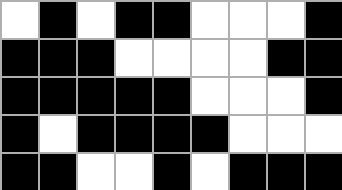[["white", "black", "white", "black", "black", "white", "white", "white", "black"], ["black", "black", "black", "white", "white", "white", "white", "black", "black"], ["black", "black", "black", "black", "black", "white", "white", "white", "black"], ["black", "white", "black", "black", "black", "black", "white", "white", "white"], ["black", "black", "white", "white", "black", "white", "black", "black", "black"]]